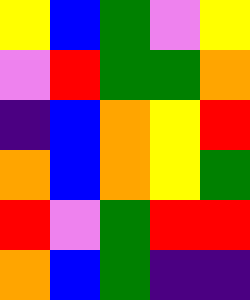[["yellow", "blue", "green", "violet", "yellow"], ["violet", "red", "green", "green", "orange"], ["indigo", "blue", "orange", "yellow", "red"], ["orange", "blue", "orange", "yellow", "green"], ["red", "violet", "green", "red", "red"], ["orange", "blue", "green", "indigo", "indigo"]]